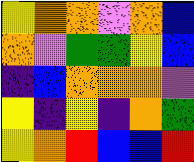[["yellow", "orange", "orange", "violet", "orange", "blue"], ["orange", "violet", "green", "green", "yellow", "blue"], ["indigo", "blue", "orange", "orange", "orange", "violet"], ["yellow", "indigo", "yellow", "indigo", "orange", "green"], ["yellow", "orange", "red", "blue", "blue", "red"]]